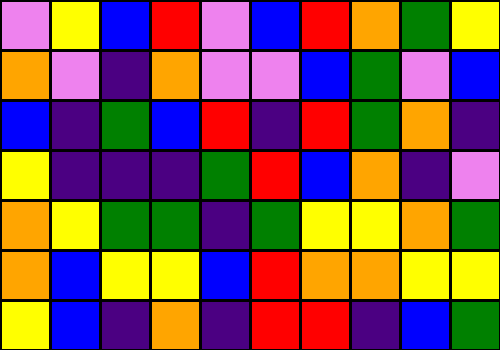[["violet", "yellow", "blue", "red", "violet", "blue", "red", "orange", "green", "yellow"], ["orange", "violet", "indigo", "orange", "violet", "violet", "blue", "green", "violet", "blue"], ["blue", "indigo", "green", "blue", "red", "indigo", "red", "green", "orange", "indigo"], ["yellow", "indigo", "indigo", "indigo", "green", "red", "blue", "orange", "indigo", "violet"], ["orange", "yellow", "green", "green", "indigo", "green", "yellow", "yellow", "orange", "green"], ["orange", "blue", "yellow", "yellow", "blue", "red", "orange", "orange", "yellow", "yellow"], ["yellow", "blue", "indigo", "orange", "indigo", "red", "red", "indigo", "blue", "green"]]